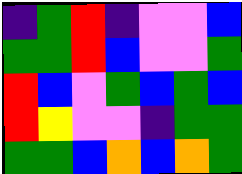[["indigo", "green", "red", "indigo", "violet", "violet", "blue"], ["green", "green", "red", "blue", "violet", "violet", "green"], ["red", "blue", "violet", "green", "blue", "green", "blue"], ["red", "yellow", "violet", "violet", "indigo", "green", "green"], ["green", "green", "blue", "orange", "blue", "orange", "green"]]